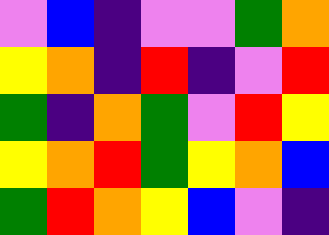[["violet", "blue", "indigo", "violet", "violet", "green", "orange"], ["yellow", "orange", "indigo", "red", "indigo", "violet", "red"], ["green", "indigo", "orange", "green", "violet", "red", "yellow"], ["yellow", "orange", "red", "green", "yellow", "orange", "blue"], ["green", "red", "orange", "yellow", "blue", "violet", "indigo"]]